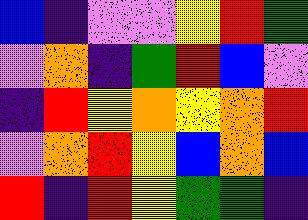[["blue", "indigo", "violet", "violet", "yellow", "red", "green"], ["violet", "orange", "indigo", "green", "red", "blue", "violet"], ["indigo", "red", "yellow", "orange", "yellow", "orange", "red"], ["violet", "orange", "red", "yellow", "blue", "orange", "blue"], ["red", "indigo", "red", "yellow", "green", "green", "indigo"]]